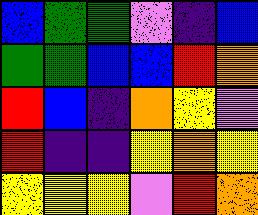[["blue", "green", "green", "violet", "indigo", "blue"], ["green", "green", "blue", "blue", "red", "orange"], ["red", "blue", "indigo", "orange", "yellow", "violet"], ["red", "indigo", "indigo", "yellow", "orange", "yellow"], ["yellow", "yellow", "yellow", "violet", "red", "orange"]]